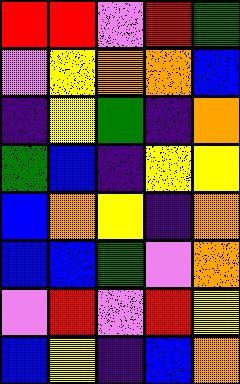[["red", "red", "violet", "red", "green"], ["violet", "yellow", "orange", "orange", "blue"], ["indigo", "yellow", "green", "indigo", "orange"], ["green", "blue", "indigo", "yellow", "yellow"], ["blue", "orange", "yellow", "indigo", "orange"], ["blue", "blue", "green", "violet", "orange"], ["violet", "red", "violet", "red", "yellow"], ["blue", "yellow", "indigo", "blue", "orange"]]